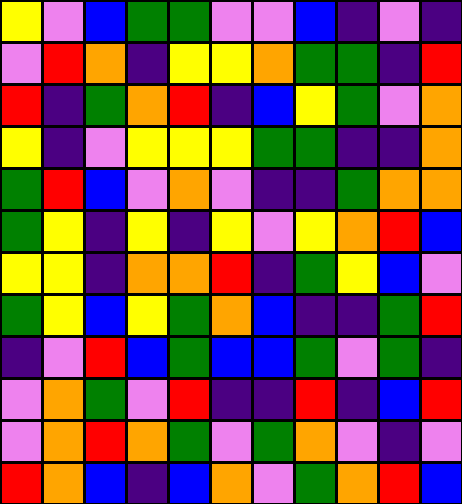[["yellow", "violet", "blue", "green", "green", "violet", "violet", "blue", "indigo", "violet", "indigo"], ["violet", "red", "orange", "indigo", "yellow", "yellow", "orange", "green", "green", "indigo", "red"], ["red", "indigo", "green", "orange", "red", "indigo", "blue", "yellow", "green", "violet", "orange"], ["yellow", "indigo", "violet", "yellow", "yellow", "yellow", "green", "green", "indigo", "indigo", "orange"], ["green", "red", "blue", "violet", "orange", "violet", "indigo", "indigo", "green", "orange", "orange"], ["green", "yellow", "indigo", "yellow", "indigo", "yellow", "violet", "yellow", "orange", "red", "blue"], ["yellow", "yellow", "indigo", "orange", "orange", "red", "indigo", "green", "yellow", "blue", "violet"], ["green", "yellow", "blue", "yellow", "green", "orange", "blue", "indigo", "indigo", "green", "red"], ["indigo", "violet", "red", "blue", "green", "blue", "blue", "green", "violet", "green", "indigo"], ["violet", "orange", "green", "violet", "red", "indigo", "indigo", "red", "indigo", "blue", "red"], ["violet", "orange", "red", "orange", "green", "violet", "green", "orange", "violet", "indigo", "violet"], ["red", "orange", "blue", "indigo", "blue", "orange", "violet", "green", "orange", "red", "blue"]]